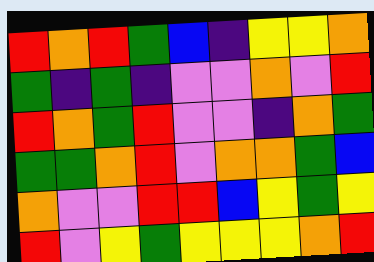[["red", "orange", "red", "green", "blue", "indigo", "yellow", "yellow", "orange"], ["green", "indigo", "green", "indigo", "violet", "violet", "orange", "violet", "red"], ["red", "orange", "green", "red", "violet", "violet", "indigo", "orange", "green"], ["green", "green", "orange", "red", "violet", "orange", "orange", "green", "blue"], ["orange", "violet", "violet", "red", "red", "blue", "yellow", "green", "yellow"], ["red", "violet", "yellow", "green", "yellow", "yellow", "yellow", "orange", "red"]]